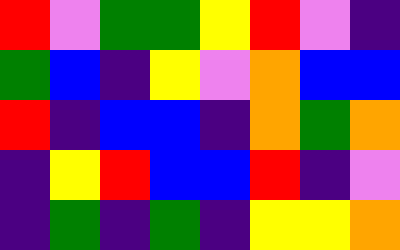[["red", "violet", "green", "green", "yellow", "red", "violet", "indigo"], ["green", "blue", "indigo", "yellow", "violet", "orange", "blue", "blue"], ["red", "indigo", "blue", "blue", "indigo", "orange", "green", "orange"], ["indigo", "yellow", "red", "blue", "blue", "red", "indigo", "violet"], ["indigo", "green", "indigo", "green", "indigo", "yellow", "yellow", "orange"]]